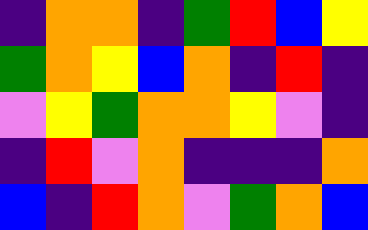[["indigo", "orange", "orange", "indigo", "green", "red", "blue", "yellow"], ["green", "orange", "yellow", "blue", "orange", "indigo", "red", "indigo"], ["violet", "yellow", "green", "orange", "orange", "yellow", "violet", "indigo"], ["indigo", "red", "violet", "orange", "indigo", "indigo", "indigo", "orange"], ["blue", "indigo", "red", "orange", "violet", "green", "orange", "blue"]]